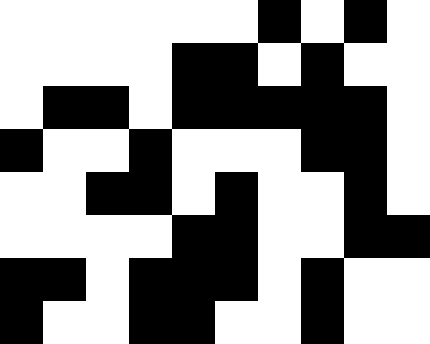[["white", "white", "white", "white", "white", "white", "black", "white", "black", "white"], ["white", "white", "white", "white", "black", "black", "white", "black", "white", "white"], ["white", "black", "black", "white", "black", "black", "black", "black", "black", "white"], ["black", "white", "white", "black", "white", "white", "white", "black", "black", "white"], ["white", "white", "black", "black", "white", "black", "white", "white", "black", "white"], ["white", "white", "white", "white", "black", "black", "white", "white", "black", "black"], ["black", "black", "white", "black", "black", "black", "white", "black", "white", "white"], ["black", "white", "white", "black", "black", "white", "white", "black", "white", "white"]]